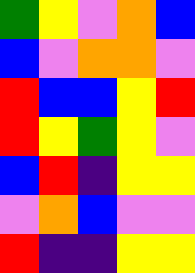[["green", "yellow", "violet", "orange", "blue"], ["blue", "violet", "orange", "orange", "violet"], ["red", "blue", "blue", "yellow", "red"], ["red", "yellow", "green", "yellow", "violet"], ["blue", "red", "indigo", "yellow", "yellow"], ["violet", "orange", "blue", "violet", "violet"], ["red", "indigo", "indigo", "yellow", "yellow"]]